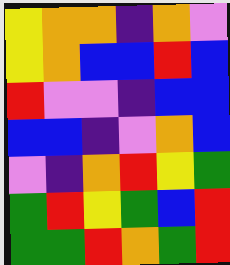[["yellow", "orange", "orange", "indigo", "orange", "violet"], ["yellow", "orange", "blue", "blue", "red", "blue"], ["red", "violet", "violet", "indigo", "blue", "blue"], ["blue", "blue", "indigo", "violet", "orange", "blue"], ["violet", "indigo", "orange", "red", "yellow", "green"], ["green", "red", "yellow", "green", "blue", "red"], ["green", "green", "red", "orange", "green", "red"]]